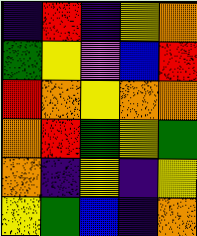[["indigo", "red", "indigo", "yellow", "orange"], ["green", "yellow", "violet", "blue", "red"], ["red", "orange", "yellow", "orange", "orange"], ["orange", "red", "green", "yellow", "green"], ["orange", "indigo", "yellow", "indigo", "yellow"], ["yellow", "green", "blue", "indigo", "orange"]]